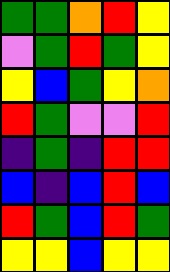[["green", "green", "orange", "red", "yellow"], ["violet", "green", "red", "green", "yellow"], ["yellow", "blue", "green", "yellow", "orange"], ["red", "green", "violet", "violet", "red"], ["indigo", "green", "indigo", "red", "red"], ["blue", "indigo", "blue", "red", "blue"], ["red", "green", "blue", "red", "green"], ["yellow", "yellow", "blue", "yellow", "yellow"]]